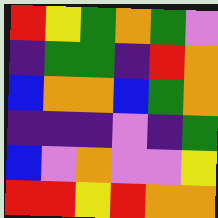[["red", "yellow", "green", "orange", "green", "violet"], ["indigo", "green", "green", "indigo", "red", "orange"], ["blue", "orange", "orange", "blue", "green", "orange"], ["indigo", "indigo", "indigo", "violet", "indigo", "green"], ["blue", "violet", "orange", "violet", "violet", "yellow"], ["red", "red", "yellow", "red", "orange", "orange"]]